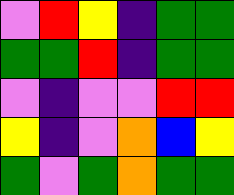[["violet", "red", "yellow", "indigo", "green", "green"], ["green", "green", "red", "indigo", "green", "green"], ["violet", "indigo", "violet", "violet", "red", "red"], ["yellow", "indigo", "violet", "orange", "blue", "yellow"], ["green", "violet", "green", "orange", "green", "green"]]